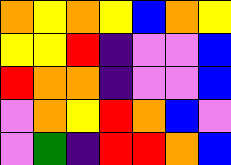[["orange", "yellow", "orange", "yellow", "blue", "orange", "yellow"], ["yellow", "yellow", "red", "indigo", "violet", "violet", "blue"], ["red", "orange", "orange", "indigo", "violet", "violet", "blue"], ["violet", "orange", "yellow", "red", "orange", "blue", "violet"], ["violet", "green", "indigo", "red", "red", "orange", "blue"]]